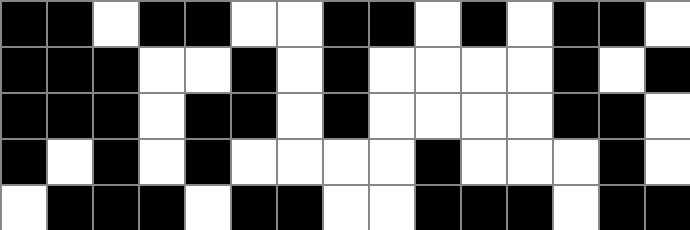[["black", "black", "white", "black", "black", "white", "white", "black", "black", "white", "black", "white", "black", "black", "white"], ["black", "black", "black", "white", "white", "black", "white", "black", "white", "white", "white", "white", "black", "white", "black"], ["black", "black", "black", "white", "black", "black", "white", "black", "white", "white", "white", "white", "black", "black", "white"], ["black", "white", "black", "white", "black", "white", "white", "white", "white", "black", "white", "white", "white", "black", "white"], ["white", "black", "black", "black", "white", "black", "black", "white", "white", "black", "black", "black", "white", "black", "black"]]